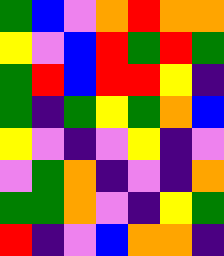[["green", "blue", "violet", "orange", "red", "orange", "orange"], ["yellow", "violet", "blue", "red", "green", "red", "green"], ["green", "red", "blue", "red", "red", "yellow", "indigo"], ["green", "indigo", "green", "yellow", "green", "orange", "blue"], ["yellow", "violet", "indigo", "violet", "yellow", "indigo", "violet"], ["violet", "green", "orange", "indigo", "violet", "indigo", "orange"], ["green", "green", "orange", "violet", "indigo", "yellow", "green"], ["red", "indigo", "violet", "blue", "orange", "orange", "indigo"]]